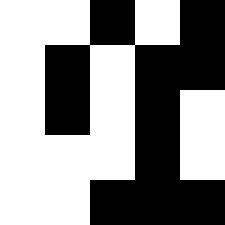[["white", "white", "black", "white", "black"], ["white", "black", "white", "black", "black"], ["white", "black", "white", "black", "white"], ["white", "white", "white", "black", "white"], ["white", "white", "black", "black", "black"]]